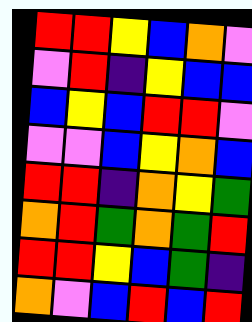[["red", "red", "yellow", "blue", "orange", "violet"], ["violet", "red", "indigo", "yellow", "blue", "blue"], ["blue", "yellow", "blue", "red", "red", "violet"], ["violet", "violet", "blue", "yellow", "orange", "blue"], ["red", "red", "indigo", "orange", "yellow", "green"], ["orange", "red", "green", "orange", "green", "red"], ["red", "red", "yellow", "blue", "green", "indigo"], ["orange", "violet", "blue", "red", "blue", "red"]]